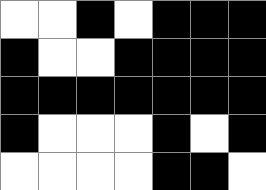[["white", "white", "black", "white", "black", "black", "black"], ["black", "white", "white", "black", "black", "black", "black"], ["black", "black", "black", "black", "black", "black", "black"], ["black", "white", "white", "white", "black", "white", "black"], ["white", "white", "white", "white", "black", "black", "white"]]